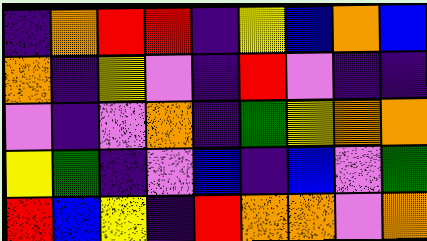[["indigo", "orange", "red", "red", "indigo", "yellow", "blue", "orange", "blue"], ["orange", "indigo", "yellow", "violet", "indigo", "red", "violet", "indigo", "indigo"], ["violet", "indigo", "violet", "orange", "indigo", "green", "yellow", "orange", "orange"], ["yellow", "green", "indigo", "violet", "blue", "indigo", "blue", "violet", "green"], ["red", "blue", "yellow", "indigo", "red", "orange", "orange", "violet", "orange"]]